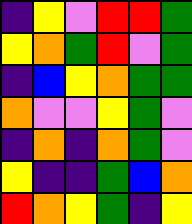[["indigo", "yellow", "violet", "red", "red", "green"], ["yellow", "orange", "green", "red", "violet", "green"], ["indigo", "blue", "yellow", "orange", "green", "green"], ["orange", "violet", "violet", "yellow", "green", "violet"], ["indigo", "orange", "indigo", "orange", "green", "violet"], ["yellow", "indigo", "indigo", "green", "blue", "orange"], ["red", "orange", "yellow", "green", "indigo", "yellow"]]